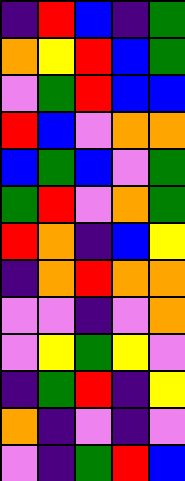[["indigo", "red", "blue", "indigo", "green"], ["orange", "yellow", "red", "blue", "green"], ["violet", "green", "red", "blue", "blue"], ["red", "blue", "violet", "orange", "orange"], ["blue", "green", "blue", "violet", "green"], ["green", "red", "violet", "orange", "green"], ["red", "orange", "indigo", "blue", "yellow"], ["indigo", "orange", "red", "orange", "orange"], ["violet", "violet", "indigo", "violet", "orange"], ["violet", "yellow", "green", "yellow", "violet"], ["indigo", "green", "red", "indigo", "yellow"], ["orange", "indigo", "violet", "indigo", "violet"], ["violet", "indigo", "green", "red", "blue"]]